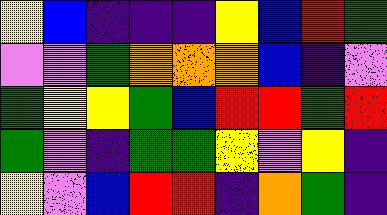[["yellow", "blue", "indigo", "indigo", "indigo", "yellow", "blue", "red", "green"], ["violet", "violet", "green", "orange", "orange", "orange", "blue", "indigo", "violet"], ["green", "yellow", "yellow", "green", "blue", "red", "red", "green", "red"], ["green", "violet", "indigo", "green", "green", "yellow", "violet", "yellow", "indigo"], ["yellow", "violet", "blue", "red", "red", "indigo", "orange", "green", "indigo"]]